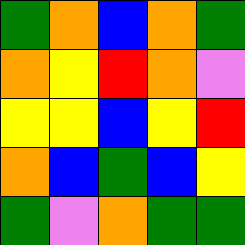[["green", "orange", "blue", "orange", "green"], ["orange", "yellow", "red", "orange", "violet"], ["yellow", "yellow", "blue", "yellow", "red"], ["orange", "blue", "green", "blue", "yellow"], ["green", "violet", "orange", "green", "green"]]